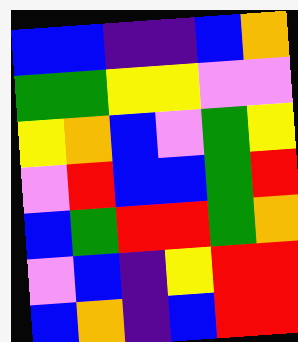[["blue", "blue", "indigo", "indigo", "blue", "orange"], ["green", "green", "yellow", "yellow", "violet", "violet"], ["yellow", "orange", "blue", "violet", "green", "yellow"], ["violet", "red", "blue", "blue", "green", "red"], ["blue", "green", "red", "red", "green", "orange"], ["violet", "blue", "indigo", "yellow", "red", "red"], ["blue", "orange", "indigo", "blue", "red", "red"]]